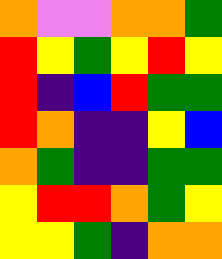[["orange", "violet", "violet", "orange", "orange", "green"], ["red", "yellow", "green", "yellow", "red", "yellow"], ["red", "indigo", "blue", "red", "green", "green"], ["red", "orange", "indigo", "indigo", "yellow", "blue"], ["orange", "green", "indigo", "indigo", "green", "green"], ["yellow", "red", "red", "orange", "green", "yellow"], ["yellow", "yellow", "green", "indigo", "orange", "orange"]]